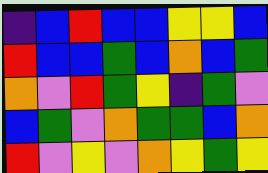[["indigo", "blue", "red", "blue", "blue", "yellow", "yellow", "blue"], ["red", "blue", "blue", "green", "blue", "orange", "blue", "green"], ["orange", "violet", "red", "green", "yellow", "indigo", "green", "violet"], ["blue", "green", "violet", "orange", "green", "green", "blue", "orange"], ["red", "violet", "yellow", "violet", "orange", "yellow", "green", "yellow"]]